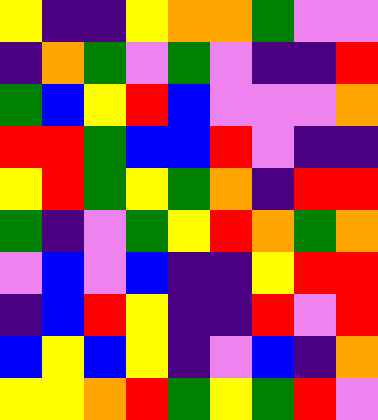[["yellow", "indigo", "indigo", "yellow", "orange", "orange", "green", "violet", "violet"], ["indigo", "orange", "green", "violet", "green", "violet", "indigo", "indigo", "red"], ["green", "blue", "yellow", "red", "blue", "violet", "violet", "violet", "orange"], ["red", "red", "green", "blue", "blue", "red", "violet", "indigo", "indigo"], ["yellow", "red", "green", "yellow", "green", "orange", "indigo", "red", "red"], ["green", "indigo", "violet", "green", "yellow", "red", "orange", "green", "orange"], ["violet", "blue", "violet", "blue", "indigo", "indigo", "yellow", "red", "red"], ["indigo", "blue", "red", "yellow", "indigo", "indigo", "red", "violet", "red"], ["blue", "yellow", "blue", "yellow", "indigo", "violet", "blue", "indigo", "orange"], ["yellow", "yellow", "orange", "red", "green", "yellow", "green", "red", "violet"]]